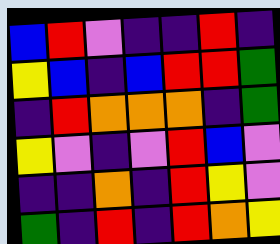[["blue", "red", "violet", "indigo", "indigo", "red", "indigo"], ["yellow", "blue", "indigo", "blue", "red", "red", "green"], ["indigo", "red", "orange", "orange", "orange", "indigo", "green"], ["yellow", "violet", "indigo", "violet", "red", "blue", "violet"], ["indigo", "indigo", "orange", "indigo", "red", "yellow", "violet"], ["green", "indigo", "red", "indigo", "red", "orange", "yellow"]]